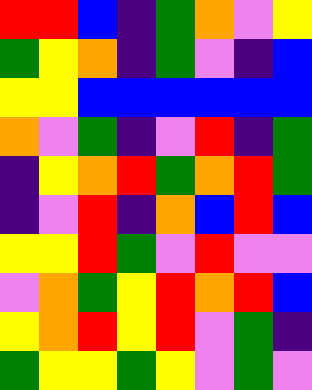[["red", "red", "blue", "indigo", "green", "orange", "violet", "yellow"], ["green", "yellow", "orange", "indigo", "green", "violet", "indigo", "blue"], ["yellow", "yellow", "blue", "blue", "blue", "blue", "blue", "blue"], ["orange", "violet", "green", "indigo", "violet", "red", "indigo", "green"], ["indigo", "yellow", "orange", "red", "green", "orange", "red", "green"], ["indigo", "violet", "red", "indigo", "orange", "blue", "red", "blue"], ["yellow", "yellow", "red", "green", "violet", "red", "violet", "violet"], ["violet", "orange", "green", "yellow", "red", "orange", "red", "blue"], ["yellow", "orange", "red", "yellow", "red", "violet", "green", "indigo"], ["green", "yellow", "yellow", "green", "yellow", "violet", "green", "violet"]]